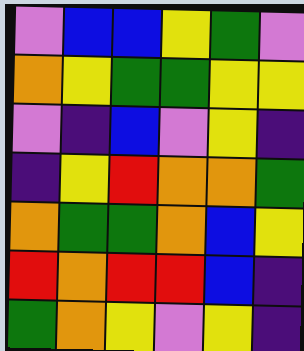[["violet", "blue", "blue", "yellow", "green", "violet"], ["orange", "yellow", "green", "green", "yellow", "yellow"], ["violet", "indigo", "blue", "violet", "yellow", "indigo"], ["indigo", "yellow", "red", "orange", "orange", "green"], ["orange", "green", "green", "orange", "blue", "yellow"], ["red", "orange", "red", "red", "blue", "indigo"], ["green", "orange", "yellow", "violet", "yellow", "indigo"]]